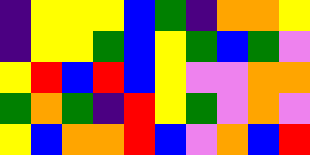[["indigo", "yellow", "yellow", "yellow", "blue", "green", "indigo", "orange", "orange", "yellow"], ["indigo", "yellow", "yellow", "green", "blue", "yellow", "green", "blue", "green", "violet"], ["yellow", "red", "blue", "red", "blue", "yellow", "violet", "violet", "orange", "orange"], ["green", "orange", "green", "indigo", "red", "yellow", "green", "violet", "orange", "violet"], ["yellow", "blue", "orange", "orange", "red", "blue", "violet", "orange", "blue", "red"]]